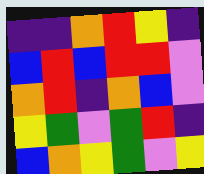[["indigo", "indigo", "orange", "red", "yellow", "indigo"], ["blue", "red", "blue", "red", "red", "violet"], ["orange", "red", "indigo", "orange", "blue", "violet"], ["yellow", "green", "violet", "green", "red", "indigo"], ["blue", "orange", "yellow", "green", "violet", "yellow"]]